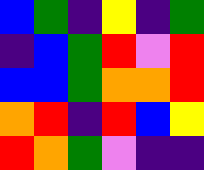[["blue", "green", "indigo", "yellow", "indigo", "green"], ["indigo", "blue", "green", "red", "violet", "red"], ["blue", "blue", "green", "orange", "orange", "red"], ["orange", "red", "indigo", "red", "blue", "yellow"], ["red", "orange", "green", "violet", "indigo", "indigo"]]